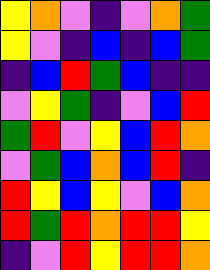[["yellow", "orange", "violet", "indigo", "violet", "orange", "green"], ["yellow", "violet", "indigo", "blue", "indigo", "blue", "green"], ["indigo", "blue", "red", "green", "blue", "indigo", "indigo"], ["violet", "yellow", "green", "indigo", "violet", "blue", "red"], ["green", "red", "violet", "yellow", "blue", "red", "orange"], ["violet", "green", "blue", "orange", "blue", "red", "indigo"], ["red", "yellow", "blue", "yellow", "violet", "blue", "orange"], ["red", "green", "red", "orange", "red", "red", "yellow"], ["indigo", "violet", "red", "yellow", "red", "red", "orange"]]